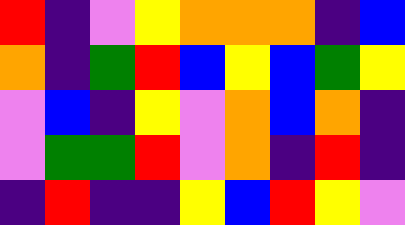[["red", "indigo", "violet", "yellow", "orange", "orange", "orange", "indigo", "blue"], ["orange", "indigo", "green", "red", "blue", "yellow", "blue", "green", "yellow"], ["violet", "blue", "indigo", "yellow", "violet", "orange", "blue", "orange", "indigo"], ["violet", "green", "green", "red", "violet", "orange", "indigo", "red", "indigo"], ["indigo", "red", "indigo", "indigo", "yellow", "blue", "red", "yellow", "violet"]]